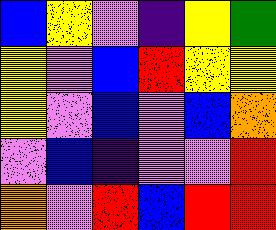[["blue", "yellow", "violet", "indigo", "yellow", "green"], ["yellow", "violet", "blue", "red", "yellow", "yellow"], ["yellow", "violet", "blue", "violet", "blue", "orange"], ["violet", "blue", "indigo", "violet", "violet", "red"], ["orange", "violet", "red", "blue", "red", "red"]]